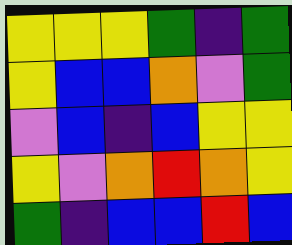[["yellow", "yellow", "yellow", "green", "indigo", "green"], ["yellow", "blue", "blue", "orange", "violet", "green"], ["violet", "blue", "indigo", "blue", "yellow", "yellow"], ["yellow", "violet", "orange", "red", "orange", "yellow"], ["green", "indigo", "blue", "blue", "red", "blue"]]